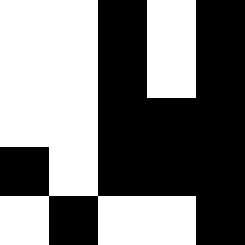[["white", "white", "black", "white", "black"], ["white", "white", "black", "white", "black"], ["white", "white", "black", "black", "black"], ["black", "white", "black", "black", "black"], ["white", "black", "white", "white", "black"]]